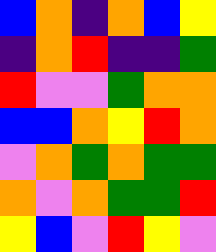[["blue", "orange", "indigo", "orange", "blue", "yellow"], ["indigo", "orange", "red", "indigo", "indigo", "green"], ["red", "violet", "violet", "green", "orange", "orange"], ["blue", "blue", "orange", "yellow", "red", "orange"], ["violet", "orange", "green", "orange", "green", "green"], ["orange", "violet", "orange", "green", "green", "red"], ["yellow", "blue", "violet", "red", "yellow", "violet"]]